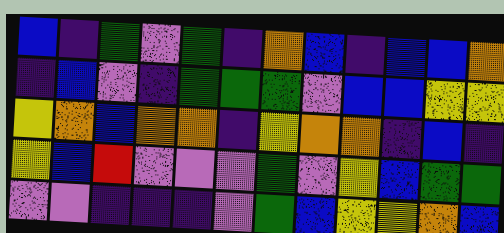[["blue", "indigo", "green", "violet", "green", "indigo", "orange", "blue", "indigo", "blue", "blue", "orange"], ["indigo", "blue", "violet", "indigo", "green", "green", "green", "violet", "blue", "blue", "yellow", "yellow"], ["yellow", "orange", "blue", "orange", "orange", "indigo", "yellow", "orange", "orange", "indigo", "blue", "indigo"], ["yellow", "blue", "red", "violet", "violet", "violet", "green", "violet", "yellow", "blue", "green", "green"], ["violet", "violet", "indigo", "indigo", "indigo", "violet", "green", "blue", "yellow", "yellow", "orange", "blue"]]